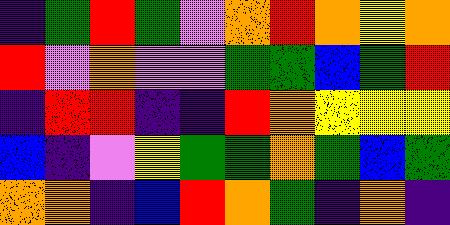[["indigo", "green", "red", "green", "violet", "orange", "red", "orange", "yellow", "orange"], ["red", "violet", "orange", "violet", "violet", "green", "green", "blue", "green", "red"], ["indigo", "red", "red", "indigo", "indigo", "red", "orange", "yellow", "yellow", "yellow"], ["blue", "indigo", "violet", "yellow", "green", "green", "orange", "green", "blue", "green"], ["orange", "orange", "indigo", "blue", "red", "orange", "green", "indigo", "orange", "indigo"]]